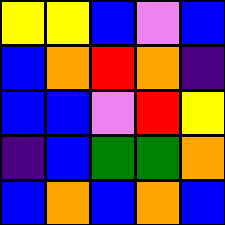[["yellow", "yellow", "blue", "violet", "blue"], ["blue", "orange", "red", "orange", "indigo"], ["blue", "blue", "violet", "red", "yellow"], ["indigo", "blue", "green", "green", "orange"], ["blue", "orange", "blue", "orange", "blue"]]